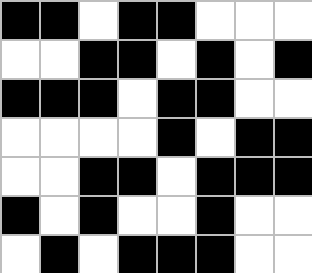[["black", "black", "white", "black", "black", "white", "white", "white"], ["white", "white", "black", "black", "white", "black", "white", "black"], ["black", "black", "black", "white", "black", "black", "white", "white"], ["white", "white", "white", "white", "black", "white", "black", "black"], ["white", "white", "black", "black", "white", "black", "black", "black"], ["black", "white", "black", "white", "white", "black", "white", "white"], ["white", "black", "white", "black", "black", "black", "white", "white"]]